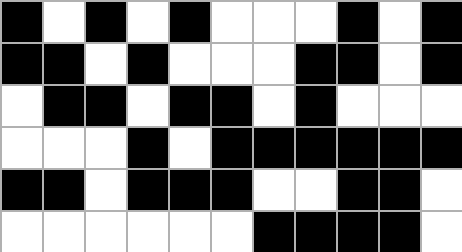[["black", "white", "black", "white", "black", "white", "white", "white", "black", "white", "black"], ["black", "black", "white", "black", "white", "white", "white", "black", "black", "white", "black"], ["white", "black", "black", "white", "black", "black", "white", "black", "white", "white", "white"], ["white", "white", "white", "black", "white", "black", "black", "black", "black", "black", "black"], ["black", "black", "white", "black", "black", "black", "white", "white", "black", "black", "white"], ["white", "white", "white", "white", "white", "white", "black", "black", "black", "black", "white"]]